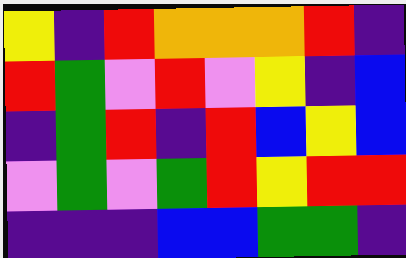[["yellow", "indigo", "red", "orange", "orange", "orange", "red", "indigo"], ["red", "green", "violet", "red", "violet", "yellow", "indigo", "blue"], ["indigo", "green", "red", "indigo", "red", "blue", "yellow", "blue"], ["violet", "green", "violet", "green", "red", "yellow", "red", "red"], ["indigo", "indigo", "indigo", "blue", "blue", "green", "green", "indigo"]]